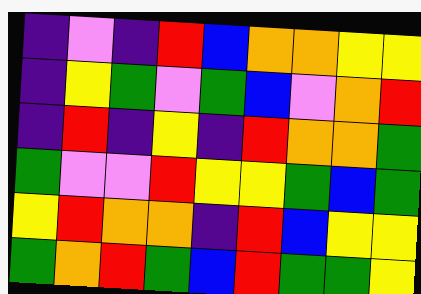[["indigo", "violet", "indigo", "red", "blue", "orange", "orange", "yellow", "yellow"], ["indigo", "yellow", "green", "violet", "green", "blue", "violet", "orange", "red"], ["indigo", "red", "indigo", "yellow", "indigo", "red", "orange", "orange", "green"], ["green", "violet", "violet", "red", "yellow", "yellow", "green", "blue", "green"], ["yellow", "red", "orange", "orange", "indigo", "red", "blue", "yellow", "yellow"], ["green", "orange", "red", "green", "blue", "red", "green", "green", "yellow"]]